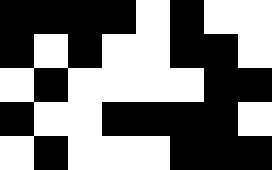[["black", "black", "black", "black", "white", "black", "white", "white"], ["black", "white", "black", "white", "white", "black", "black", "white"], ["white", "black", "white", "white", "white", "white", "black", "black"], ["black", "white", "white", "black", "black", "black", "black", "white"], ["white", "black", "white", "white", "white", "black", "black", "black"]]